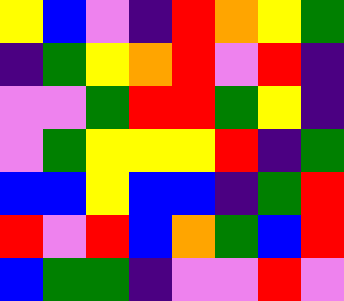[["yellow", "blue", "violet", "indigo", "red", "orange", "yellow", "green"], ["indigo", "green", "yellow", "orange", "red", "violet", "red", "indigo"], ["violet", "violet", "green", "red", "red", "green", "yellow", "indigo"], ["violet", "green", "yellow", "yellow", "yellow", "red", "indigo", "green"], ["blue", "blue", "yellow", "blue", "blue", "indigo", "green", "red"], ["red", "violet", "red", "blue", "orange", "green", "blue", "red"], ["blue", "green", "green", "indigo", "violet", "violet", "red", "violet"]]